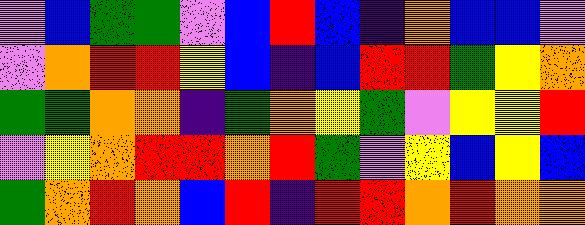[["violet", "blue", "green", "green", "violet", "blue", "red", "blue", "indigo", "orange", "blue", "blue", "violet"], ["violet", "orange", "red", "red", "yellow", "blue", "indigo", "blue", "red", "red", "green", "yellow", "orange"], ["green", "green", "orange", "orange", "indigo", "green", "orange", "yellow", "green", "violet", "yellow", "yellow", "red"], ["violet", "yellow", "orange", "red", "red", "orange", "red", "green", "violet", "yellow", "blue", "yellow", "blue"], ["green", "orange", "red", "orange", "blue", "red", "indigo", "red", "red", "orange", "red", "orange", "orange"]]